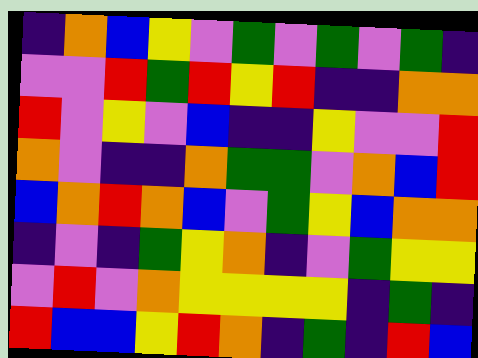[["indigo", "orange", "blue", "yellow", "violet", "green", "violet", "green", "violet", "green", "indigo"], ["violet", "violet", "red", "green", "red", "yellow", "red", "indigo", "indigo", "orange", "orange"], ["red", "violet", "yellow", "violet", "blue", "indigo", "indigo", "yellow", "violet", "violet", "red"], ["orange", "violet", "indigo", "indigo", "orange", "green", "green", "violet", "orange", "blue", "red"], ["blue", "orange", "red", "orange", "blue", "violet", "green", "yellow", "blue", "orange", "orange"], ["indigo", "violet", "indigo", "green", "yellow", "orange", "indigo", "violet", "green", "yellow", "yellow"], ["violet", "red", "violet", "orange", "yellow", "yellow", "yellow", "yellow", "indigo", "green", "indigo"], ["red", "blue", "blue", "yellow", "red", "orange", "indigo", "green", "indigo", "red", "blue"]]